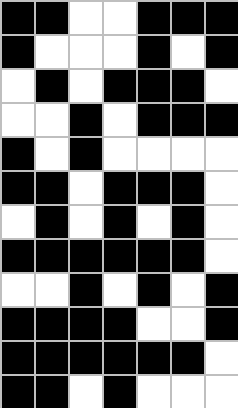[["black", "black", "white", "white", "black", "black", "black"], ["black", "white", "white", "white", "black", "white", "black"], ["white", "black", "white", "black", "black", "black", "white"], ["white", "white", "black", "white", "black", "black", "black"], ["black", "white", "black", "white", "white", "white", "white"], ["black", "black", "white", "black", "black", "black", "white"], ["white", "black", "white", "black", "white", "black", "white"], ["black", "black", "black", "black", "black", "black", "white"], ["white", "white", "black", "white", "black", "white", "black"], ["black", "black", "black", "black", "white", "white", "black"], ["black", "black", "black", "black", "black", "black", "white"], ["black", "black", "white", "black", "white", "white", "white"]]